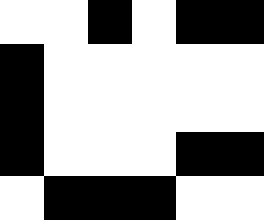[["white", "white", "black", "white", "black", "black"], ["black", "white", "white", "white", "white", "white"], ["black", "white", "white", "white", "white", "white"], ["black", "white", "white", "white", "black", "black"], ["white", "black", "black", "black", "white", "white"]]